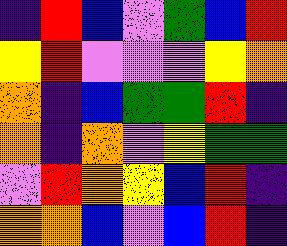[["indigo", "red", "blue", "violet", "green", "blue", "red"], ["yellow", "red", "violet", "violet", "violet", "yellow", "orange"], ["orange", "indigo", "blue", "green", "green", "red", "indigo"], ["orange", "indigo", "orange", "violet", "yellow", "green", "green"], ["violet", "red", "orange", "yellow", "blue", "red", "indigo"], ["orange", "orange", "blue", "violet", "blue", "red", "indigo"]]